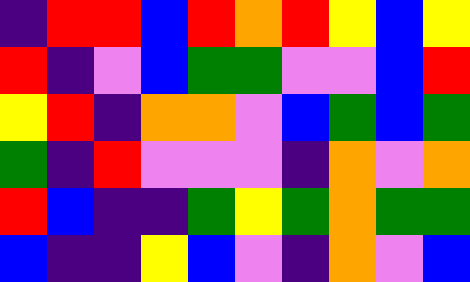[["indigo", "red", "red", "blue", "red", "orange", "red", "yellow", "blue", "yellow"], ["red", "indigo", "violet", "blue", "green", "green", "violet", "violet", "blue", "red"], ["yellow", "red", "indigo", "orange", "orange", "violet", "blue", "green", "blue", "green"], ["green", "indigo", "red", "violet", "violet", "violet", "indigo", "orange", "violet", "orange"], ["red", "blue", "indigo", "indigo", "green", "yellow", "green", "orange", "green", "green"], ["blue", "indigo", "indigo", "yellow", "blue", "violet", "indigo", "orange", "violet", "blue"]]